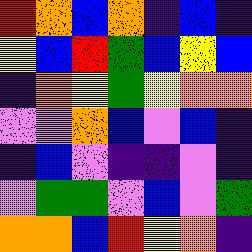[["red", "orange", "blue", "orange", "indigo", "blue", "indigo"], ["yellow", "blue", "red", "green", "blue", "yellow", "blue"], ["indigo", "orange", "yellow", "green", "yellow", "orange", "orange"], ["violet", "violet", "orange", "blue", "violet", "blue", "indigo"], ["indigo", "blue", "violet", "indigo", "indigo", "violet", "indigo"], ["violet", "green", "green", "violet", "blue", "violet", "green"], ["orange", "orange", "blue", "red", "yellow", "orange", "indigo"]]